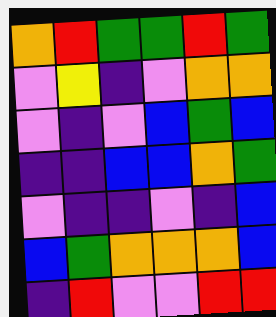[["orange", "red", "green", "green", "red", "green"], ["violet", "yellow", "indigo", "violet", "orange", "orange"], ["violet", "indigo", "violet", "blue", "green", "blue"], ["indigo", "indigo", "blue", "blue", "orange", "green"], ["violet", "indigo", "indigo", "violet", "indigo", "blue"], ["blue", "green", "orange", "orange", "orange", "blue"], ["indigo", "red", "violet", "violet", "red", "red"]]